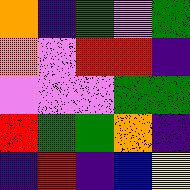[["orange", "indigo", "green", "violet", "green"], ["orange", "violet", "red", "red", "indigo"], ["violet", "violet", "violet", "green", "green"], ["red", "green", "green", "orange", "indigo"], ["indigo", "red", "indigo", "blue", "yellow"]]